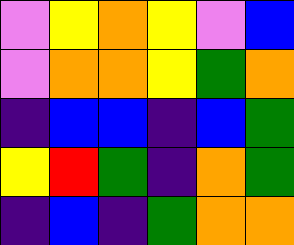[["violet", "yellow", "orange", "yellow", "violet", "blue"], ["violet", "orange", "orange", "yellow", "green", "orange"], ["indigo", "blue", "blue", "indigo", "blue", "green"], ["yellow", "red", "green", "indigo", "orange", "green"], ["indigo", "blue", "indigo", "green", "orange", "orange"]]